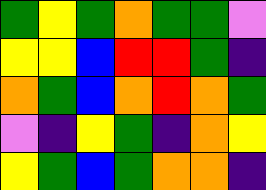[["green", "yellow", "green", "orange", "green", "green", "violet"], ["yellow", "yellow", "blue", "red", "red", "green", "indigo"], ["orange", "green", "blue", "orange", "red", "orange", "green"], ["violet", "indigo", "yellow", "green", "indigo", "orange", "yellow"], ["yellow", "green", "blue", "green", "orange", "orange", "indigo"]]